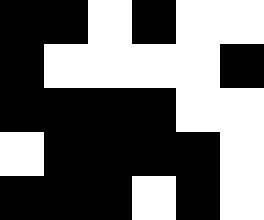[["black", "black", "white", "black", "white", "white"], ["black", "white", "white", "white", "white", "black"], ["black", "black", "black", "black", "white", "white"], ["white", "black", "black", "black", "black", "white"], ["black", "black", "black", "white", "black", "white"]]